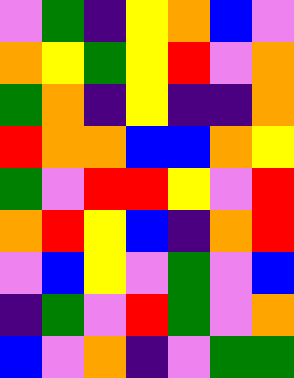[["violet", "green", "indigo", "yellow", "orange", "blue", "violet"], ["orange", "yellow", "green", "yellow", "red", "violet", "orange"], ["green", "orange", "indigo", "yellow", "indigo", "indigo", "orange"], ["red", "orange", "orange", "blue", "blue", "orange", "yellow"], ["green", "violet", "red", "red", "yellow", "violet", "red"], ["orange", "red", "yellow", "blue", "indigo", "orange", "red"], ["violet", "blue", "yellow", "violet", "green", "violet", "blue"], ["indigo", "green", "violet", "red", "green", "violet", "orange"], ["blue", "violet", "orange", "indigo", "violet", "green", "green"]]